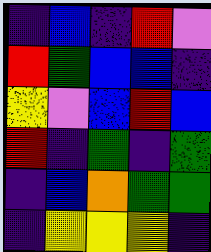[["indigo", "blue", "indigo", "red", "violet"], ["red", "green", "blue", "blue", "indigo"], ["yellow", "violet", "blue", "red", "blue"], ["red", "indigo", "green", "indigo", "green"], ["indigo", "blue", "orange", "green", "green"], ["indigo", "yellow", "yellow", "yellow", "indigo"]]